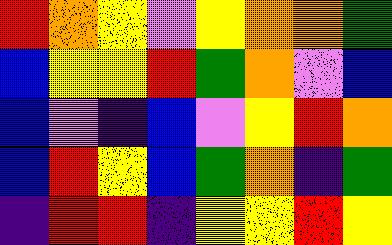[["red", "orange", "yellow", "violet", "yellow", "orange", "orange", "green"], ["blue", "yellow", "yellow", "red", "green", "orange", "violet", "blue"], ["blue", "violet", "indigo", "blue", "violet", "yellow", "red", "orange"], ["blue", "red", "yellow", "blue", "green", "orange", "indigo", "green"], ["indigo", "red", "red", "indigo", "yellow", "yellow", "red", "yellow"]]